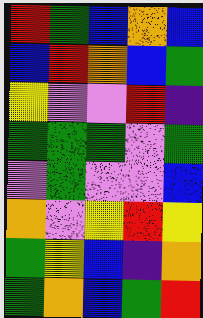[["red", "green", "blue", "orange", "blue"], ["blue", "red", "orange", "blue", "green"], ["yellow", "violet", "violet", "red", "indigo"], ["green", "green", "green", "violet", "green"], ["violet", "green", "violet", "violet", "blue"], ["orange", "violet", "yellow", "red", "yellow"], ["green", "yellow", "blue", "indigo", "orange"], ["green", "orange", "blue", "green", "red"]]